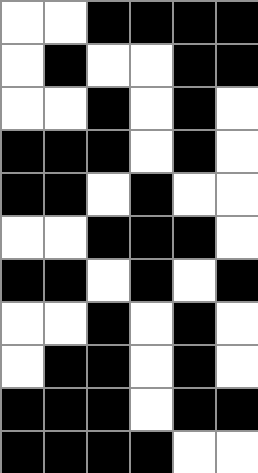[["white", "white", "black", "black", "black", "black"], ["white", "black", "white", "white", "black", "black"], ["white", "white", "black", "white", "black", "white"], ["black", "black", "black", "white", "black", "white"], ["black", "black", "white", "black", "white", "white"], ["white", "white", "black", "black", "black", "white"], ["black", "black", "white", "black", "white", "black"], ["white", "white", "black", "white", "black", "white"], ["white", "black", "black", "white", "black", "white"], ["black", "black", "black", "white", "black", "black"], ["black", "black", "black", "black", "white", "white"]]